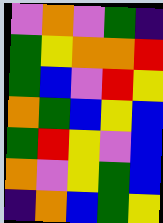[["violet", "orange", "violet", "green", "indigo"], ["green", "yellow", "orange", "orange", "red"], ["green", "blue", "violet", "red", "yellow"], ["orange", "green", "blue", "yellow", "blue"], ["green", "red", "yellow", "violet", "blue"], ["orange", "violet", "yellow", "green", "blue"], ["indigo", "orange", "blue", "green", "yellow"]]